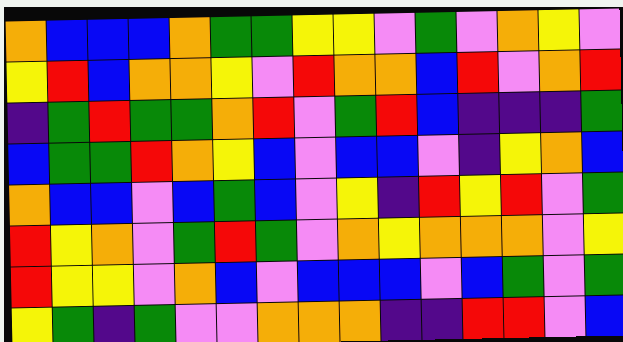[["orange", "blue", "blue", "blue", "orange", "green", "green", "yellow", "yellow", "violet", "green", "violet", "orange", "yellow", "violet"], ["yellow", "red", "blue", "orange", "orange", "yellow", "violet", "red", "orange", "orange", "blue", "red", "violet", "orange", "red"], ["indigo", "green", "red", "green", "green", "orange", "red", "violet", "green", "red", "blue", "indigo", "indigo", "indigo", "green"], ["blue", "green", "green", "red", "orange", "yellow", "blue", "violet", "blue", "blue", "violet", "indigo", "yellow", "orange", "blue"], ["orange", "blue", "blue", "violet", "blue", "green", "blue", "violet", "yellow", "indigo", "red", "yellow", "red", "violet", "green"], ["red", "yellow", "orange", "violet", "green", "red", "green", "violet", "orange", "yellow", "orange", "orange", "orange", "violet", "yellow"], ["red", "yellow", "yellow", "violet", "orange", "blue", "violet", "blue", "blue", "blue", "violet", "blue", "green", "violet", "green"], ["yellow", "green", "indigo", "green", "violet", "violet", "orange", "orange", "orange", "indigo", "indigo", "red", "red", "violet", "blue"]]